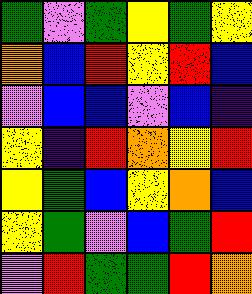[["green", "violet", "green", "yellow", "green", "yellow"], ["orange", "blue", "red", "yellow", "red", "blue"], ["violet", "blue", "blue", "violet", "blue", "indigo"], ["yellow", "indigo", "red", "orange", "yellow", "red"], ["yellow", "green", "blue", "yellow", "orange", "blue"], ["yellow", "green", "violet", "blue", "green", "red"], ["violet", "red", "green", "green", "red", "orange"]]